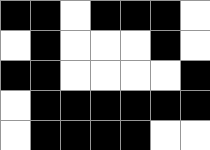[["black", "black", "white", "black", "black", "black", "white"], ["white", "black", "white", "white", "white", "black", "white"], ["black", "black", "white", "white", "white", "white", "black"], ["white", "black", "black", "black", "black", "black", "black"], ["white", "black", "black", "black", "black", "white", "white"]]